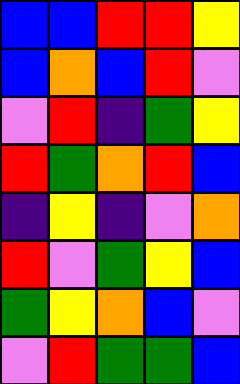[["blue", "blue", "red", "red", "yellow"], ["blue", "orange", "blue", "red", "violet"], ["violet", "red", "indigo", "green", "yellow"], ["red", "green", "orange", "red", "blue"], ["indigo", "yellow", "indigo", "violet", "orange"], ["red", "violet", "green", "yellow", "blue"], ["green", "yellow", "orange", "blue", "violet"], ["violet", "red", "green", "green", "blue"]]